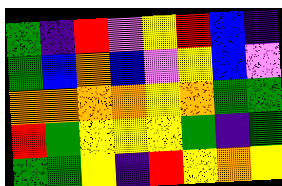[["green", "indigo", "red", "violet", "yellow", "red", "blue", "indigo"], ["green", "blue", "orange", "blue", "violet", "yellow", "blue", "violet"], ["orange", "orange", "orange", "orange", "yellow", "orange", "green", "green"], ["red", "green", "yellow", "yellow", "yellow", "green", "indigo", "green"], ["green", "green", "yellow", "indigo", "red", "yellow", "orange", "yellow"]]